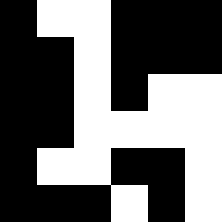[["black", "white", "white", "black", "black", "black"], ["black", "black", "white", "black", "black", "black"], ["black", "black", "white", "black", "white", "white"], ["black", "black", "white", "white", "white", "white"], ["black", "white", "white", "black", "black", "white"], ["black", "black", "black", "white", "black", "white"]]